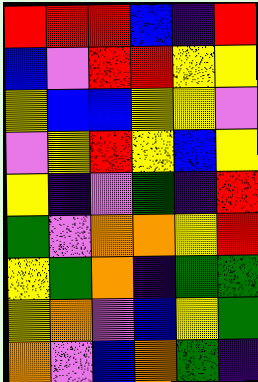[["red", "red", "red", "blue", "indigo", "red"], ["blue", "violet", "red", "red", "yellow", "yellow"], ["yellow", "blue", "blue", "yellow", "yellow", "violet"], ["violet", "yellow", "red", "yellow", "blue", "yellow"], ["yellow", "indigo", "violet", "green", "indigo", "red"], ["green", "violet", "orange", "orange", "yellow", "red"], ["yellow", "green", "orange", "indigo", "green", "green"], ["yellow", "orange", "violet", "blue", "yellow", "green"], ["orange", "violet", "blue", "orange", "green", "indigo"]]